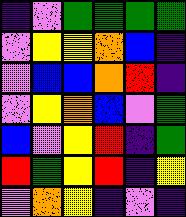[["indigo", "violet", "green", "green", "green", "green"], ["violet", "yellow", "yellow", "orange", "blue", "indigo"], ["violet", "blue", "blue", "orange", "red", "indigo"], ["violet", "yellow", "orange", "blue", "violet", "green"], ["blue", "violet", "yellow", "red", "indigo", "green"], ["red", "green", "yellow", "red", "indigo", "yellow"], ["violet", "orange", "yellow", "indigo", "violet", "indigo"]]